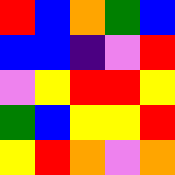[["red", "blue", "orange", "green", "blue"], ["blue", "blue", "indigo", "violet", "red"], ["violet", "yellow", "red", "red", "yellow"], ["green", "blue", "yellow", "yellow", "red"], ["yellow", "red", "orange", "violet", "orange"]]